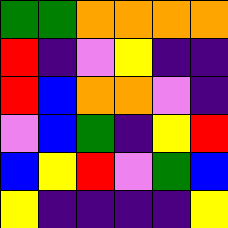[["green", "green", "orange", "orange", "orange", "orange"], ["red", "indigo", "violet", "yellow", "indigo", "indigo"], ["red", "blue", "orange", "orange", "violet", "indigo"], ["violet", "blue", "green", "indigo", "yellow", "red"], ["blue", "yellow", "red", "violet", "green", "blue"], ["yellow", "indigo", "indigo", "indigo", "indigo", "yellow"]]